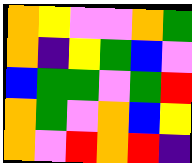[["orange", "yellow", "violet", "violet", "orange", "green"], ["orange", "indigo", "yellow", "green", "blue", "violet"], ["blue", "green", "green", "violet", "green", "red"], ["orange", "green", "violet", "orange", "blue", "yellow"], ["orange", "violet", "red", "orange", "red", "indigo"]]